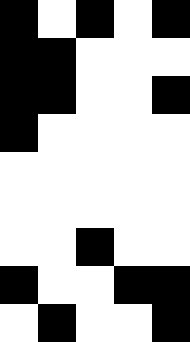[["black", "white", "black", "white", "black"], ["black", "black", "white", "white", "white"], ["black", "black", "white", "white", "black"], ["black", "white", "white", "white", "white"], ["white", "white", "white", "white", "white"], ["white", "white", "white", "white", "white"], ["white", "white", "black", "white", "white"], ["black", "white", "white", "black", "black"], ["white", "black", "white", "white", "black"]]